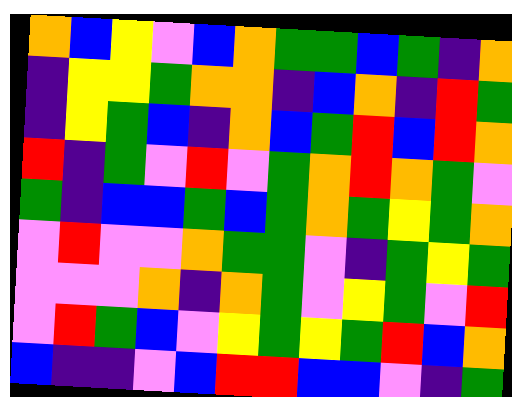[["orange", "blue", "yellow", "violet", "blue", "orange", "green", "green", "blue", "green", "indigo", "orange"], ["indigo", "yellow", "yellow", "green", "orange", "orange", "indigo", "blue", "orange", "indigo", "red", "green"], ["indigo", "yellow", "green", "blue", "indigo", "orange", "blue", "green", "red", "blue", "red", "orange"], ["red", "indigo", "green", "violet", "red", "violet", "green", "orange", "red", "orange", "green", "violet"], ["green", "indigo", "blue", "blue", "green", "blue", "green", "orange", "green", "yellow", "green", "orange"], ["violet", "red", "violet", "violet", "orange", "green", "green", "violet", "indigo", "green", "yellow", "green"], ["violet", "violet", "violet", "orange", "indigo", "orange", "green", "violet", "yellow", "green", "violet", "red"], ["violet", "red", "green", "blue", "violet", "yellow", "green", "yellow", "green", "red", "blue", "orange"], ["blue", "indigo", "indigo", "violet", "blue", "red", "red", "blue", "blue", "violet", "indigo", "green"]]